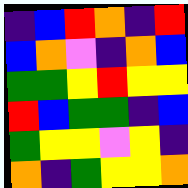[["indigo", "blue", "red", "orange", "indigo", "red"], ["blue", "orange", "violet", "indigo", "orange", "blue"], ["green", "green", "yellow", "red", "yellow", "yellow"], ["red", "blue", "green", "green", "indigo", "blue"], ["green", "yellow", "yellow", "violet", "yellow", "indigo"], ["orange", "indigo", "green", "yellow", "yellow", "orange"]]